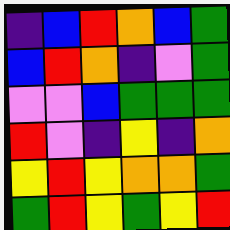[["indigo", "blue", "red", "orange", "blue", "green"], ["blue", "red", "orange", "indigo", "violet", "green"], ["violet", "violet", "blue", "green", "green", "green"], ["red", "violet", "indigo", "yellow", "indigo", "orange"], ["yellow", "red", "yellow", "orange", "orange", "green"], ["green", "red", "yellow", "green", "yellow", "red"]]